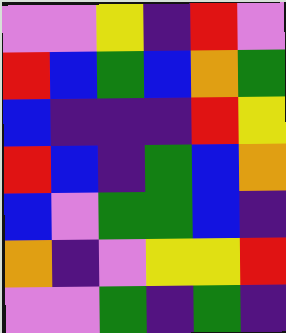[["violet", "violet", "yellow", "indigo", "red", "violet"], ["red", "blue", "green", "blue", "orange", "green"], ["blue", "indigo", "indigo", "indigo", "red", "yellow"], ["red", "blue", "indigo", "green", "blue", "orange"], ["blue", "violet", "green", "green", "blue", "indigo"], ["orange", "indigo", "violet", "yellow", "yellow", "red"], ["violet", "violet", "green", "indigo", "green", "indigo"]]